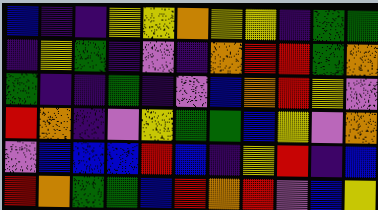[["blue", "indigo", "indigo", "yellow", "yellow", "orange", "yellow", "yellow", "indigo", "green", "green"], ["indigo", "yellow", "green", "indigo", "violet", "indigo", "orange", "red", "red", "green", "orange"], ["green", "indigo", "indigo", "green", "indigo", "violet", "blue", "orange", "red", "yellow", "violet"], ["red", "orange", "indigo", "violet", "yellow", "green", "green", "blue", "yellow", "violet", "orange"], ["violet", "blue", "blue", "blue", "red", "blue", "indigo", "yellow", "red", "indigo", "blue"], ["red", "orange", "green", "green", "blue", "red", "orange", "red", "violet", "blue", "yellow"]]